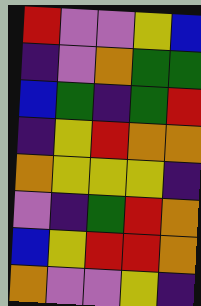[["red", "violet", "violet", "yellow", "blue"], ["indigo", "violet", "orange", "green", "green"], ["blue", "green", "indigo", "green", "red"], ["indigo", "yellow", "red", "orange", "orange"], ["orange", "yellow", "yellow", "yellow", "indigo"], ["violet", "indigo", "green", "red", "orange"], ["blue", "yellow", "red", "red", "orange"], ["orange", "violet", "violet", "yellow", "indigo"]]